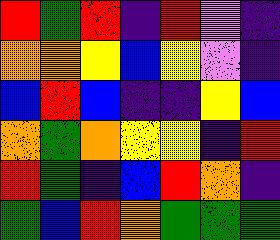[["red", "green", "red", "indigo", "red", "violet", "indigo"], ["orange", "orange", "yellow", "blue", "yellow", "violet", "indigo"], ["blue", "red", "blue", "indigo", "indigo", "yellow", "blue"], ["orange", "green", "orange", "yellow", "yellow", "indigo", "red"], ["red", "green", "indigo", "blue", "red", "orange", "indigo"], ["green", "blue", "red", "orange", "green", "green", "green"]]